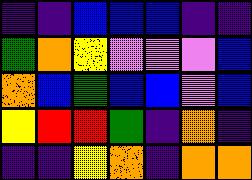[["indigo", "indigo", "blue", "blue", "blue", "indigo", "indigo"], ["green", "orange", "yellow", "violet", "violet", "violet", "blue"], ["orange", "blue", "green", "blue", "blue", "violet", "blue"], ["yellow", "red", "red", "green", "indigo", "orange", "indigo"], ["indigo", "indigo", "yellow", "orange", "indigo", "orange", "orange"]]